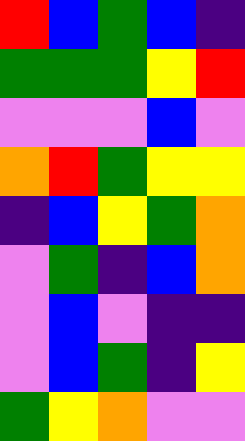[["red", "blue", "green", "blue", "indigo"], ["green", "green", "green", "yellow", "red"], ["violet", "violet", "violet", "blue", "violet"], ["orange", "red", "green", "yellow", "yellow"], ["indigo", "blue", "yellow", "green", "orange"], ["violet", "green", "indigo", "blue", "orange"], ["violet", "blue", "violet", "indigo", "indigo"], ["violet", "blue", "green", "indigo", "yellow"], ["green", "yellow", "orange", "violet", "violet"]]